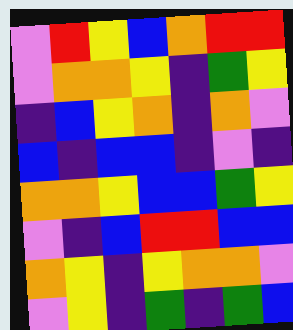[["violet", "red", "yellow", "blue", "orange", "red", "red"], ["violet", "orange", "orange", "yellow", "indigo", "green", "yellow"], ["indigo", "blue", "yellow", "orange", "indigo", "orange", "violet"], ["blue", "indigo", "blue", "blue", "indigo", "violet", "indigo"], ["orange", "orange", "yellow", "blue", "blue", "green", "yellow"], ["violet", "indigo", "blue", "red", "red", "blue", "blue"], ["orange", "yellow", "indigo", "yellow", "orange", "orange", "violet"], ["violet", "yellow", "indigo", "green", "indigo", "green", "blue"]]